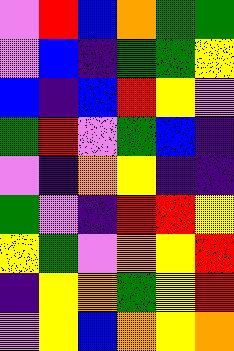[["violet", "red", "blue", "orange", "green", "green"], ["violet", "blue", "indigo", "green", "green", "yellow"], ["blue", "indigo", "blue", "red", "yellow", "violet"], ["green", "red", "violet", "green", "blue", "indigo"], ["violet", "indigo", "orange", "yellow", "indigo", "indigo"], ["green", "violet", "indigo", "red", "red", "yellow"], ["yellow", "green", "violet", "orange", "yellow", "red"], ["indigo", "yellow", "orange", "green", "yellow", "red"], ["violet", "yellow", "blue", "orange", "yellow", "orange"]]